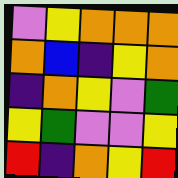[["violet", "yellow", "orange", "orange", "orange"], ["orange", "blue", "indigo", "yellow", "orange"], ["indigo", "orange", "yellow", "violet", "green"], ["yellow", "green", "violet", "violet", "yellow"], ["red", "indigo", "orange", "yellow", "red"]]